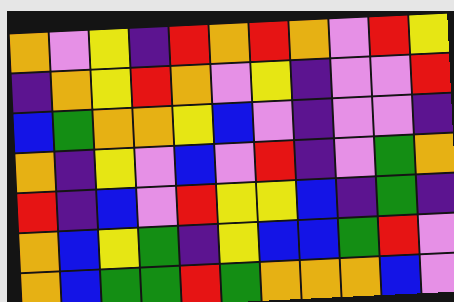[["orange", "violet", "yellow", "indigo", "red", "orange", "red", "orange", "violet", "red", "yellow"], ["indigo", "orange", "yellow", "red", "orange", "violet", "yellow", "indigo", "violet", "violet", "red"], ["blue", "green", "orange", "orange", "yellow", "blue", "violet", "indigo", "violet", "violet", "indigo"], ["orange", "indigo", "yellow", "violet", "blue", "violet", "red", "indigo", "violet", "green", "orange"], ["red", "indigo", "blue", "violet", "red", "yellow", "yellow", "blue", "indigo", "green", "indigo"], ["orange", "blue", "yellow", "green", "indigo", "yellow", "blue", "blue", "green", "red", "violet"], ["orange", "blue", "green", "green", "red", "green", "orange", "orange", "orange", "blue", "violet"]]